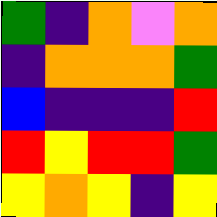[["green", "indigo", "orange", "violet", "orange"], ["indigo", "orange", "orange", "orange", "green"], ["blue", "indigo", "indigo", "indigo", "red"], ["red", "yellow", "red", "red", "green"], ["yellow", "orange", "yellow", "indigo", "yellow"]]